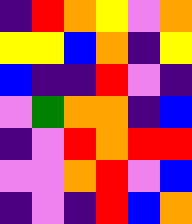[["indigo", "red", "orange", "yellow", "violet", "orange"], ["yellow", "yellow", "blue", "orange", "indigo", "yellow"], ["blue", "indigo", "indigo", "red", "violet", "indigo"], ["violet", "green", "orange", "orange", "indigo", "blue"], ["indigo", "violet", "red", "orange", "red", "red"], ["violet", "violet", "orange", "red", "violet", "blue"], ["indigo", "violet", "indigo", "red", "blue", "orange"]]